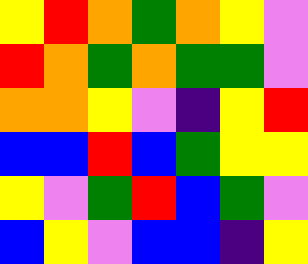[["yellow", "red", "orange", "green", "orange", "yellow", "violet"], ["red", "orange", "green", "orange", "green", "green", "violet"], ["orange", "orange", "yellow", "violet", "indigo", "yellow", "red"], ["blue", "blue", "red", "blue", "green", "yellow", "yellow"], ["yellow", "violet", "green", "red", "blue", "green", "violet"], ["blue", "yellow", "violet", "blue", "blue", "indigo", "yellow"]]